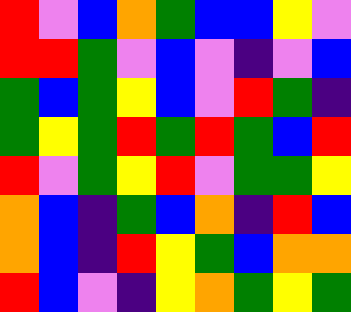[["red", "violet", "blue", "orange", "green", "blue", "blue", "yellow", "violet"], ["red", "red", "green", "violet", "blue", "violet", "indigo", "violet", "blue"], ["green", "blue", "green", "yellow", "blue", "violet", "red", "green", "indigo"], ["green", "yellow", "green", "red", "green", "red", "green", "blue", "red"], ["red", "violet", "green", "yellow", "red", "violet", "green", "green", "yellow"], ["orange", "blue", "indigo", "green", "blue", "orange", "indigo", "red", "blue"], ["orange", "blue", "indigo", "red", "yellow", "green", "blue", "orange", "orange"], ["red", "blue", "violet", "indigo", "yellow", "orange", "green", "yellow", "green"]]